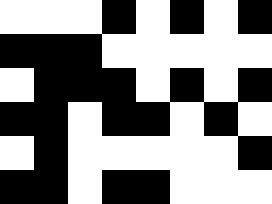[["white", "white", "white", "black", "white", "black", "white", "black"], ["black", "black", "black", "white", "white", "white", "white", "white"], ["white", "black", "black", "black", "white", "black", "white", "black"], ["black", "black", "white", "black", "black", "white", "black", "white"], ["white", "black", "white", "white", "white", "white", "white", "black"], ["black", "black", "white", "black", "black", "white", "white", "white"]]